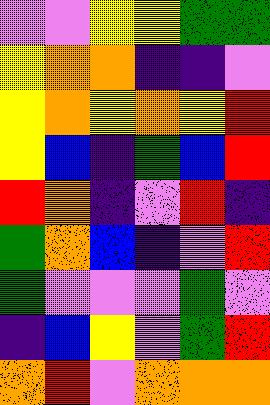[["violet", "violet", "yellow", "yellow", "green", "green"], ["yellow", "orange", "orange", "indigo", "indigo", "violet"], ["yellow", "orange", "yellow", "orange", "yellow", "red"], ["yellow", "blue", "indigo", "green", "blue", "red"], ["red", "orange", "indigo", "violet", "red", "indigo"], ["green", "orange", "blue", "indigo", "violet", "red"], ["green", "violet", "violet", "violet", "green", "violet"], ["indigo", "blue", "yellow", "violet", "green", "red"], ["orange", "red", "violet", "orange", "orange", "orange"]]